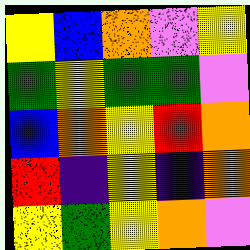[["yellow", "blue", "orange", "violet", "yellow"], ["green", "yellow", "green", "green", "violet"], ["blue", "orange", "yellow", "red", "orange"], ["red", "indigo", "yellow", "indigo", "orange"], ["yellow", "green", "yellow", "orange", "violet"]]